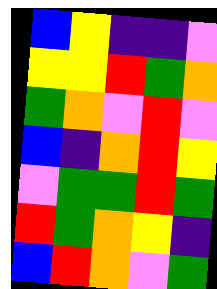[["blue", "yellow", "indigo", "indigo", "violet"], ["yellow", "yellow", "red", "green", "orange"], ["green", "orange", "violet", "red", "violet"], ["blue", "indigo", "orange", "red", "yellow"], ["violet", "green", "green", "red", "green"], ["red", "green", "orange", "yellow", "indigo"], ["blue", "red", "orange", "violet", "green"]]